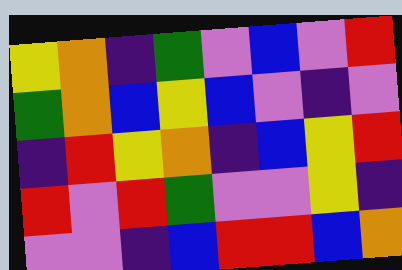[["yellow", "orange", "indigo", "green", "violet", "blue", "violet", "red"], ["green", "orange", "blue", "yellow", "blue", "violet", "indigo", "violet"], ["indigo", "red", "yellow", "orange", "indigo", "blue", "yellow", "red"], ["red", "violet", "red", "green", "violet", "violet", "yellow", "indigo"], ["violet", "violet", "indigo", "blue", "red", "red", "blue", "orange"]]